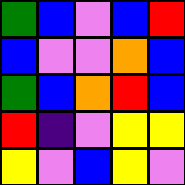[["green", "blue", "violet", "blue", "red"], ["blue", "violet", "violet", "orange", "blue"], ["green", "blue", "orange", "red", "blue"], ["red", "indigo", "violet", "yellow", "yellow"], ["yellow", "violet", "blue", "yellow", "violet"]]